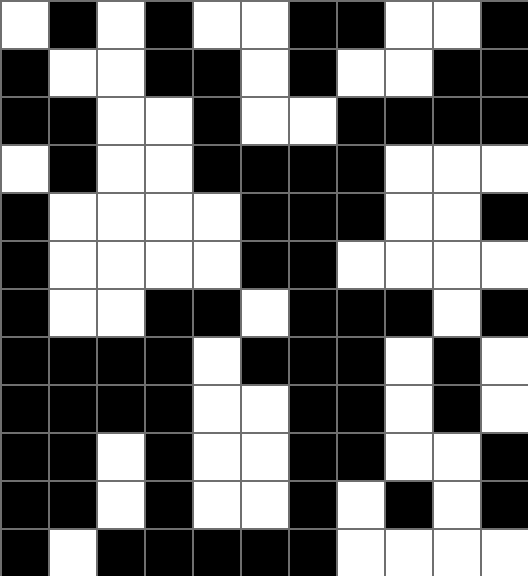[["white", "black", "white", "black", "white", "white", "black", "black", "white", "white", "black"], ["black", "white", "white", "black", "black", "white", "black", "white", "white", "black", "black"], ["black", "black", "white", "white", "black", "white", "white", "black", "black", "black", "black"], ["white", "black", "white", "white", "black", "black", "black", "black", "white", "white", "white"], ["black", "white", "white", "white", "white", "black", "black", "black", "white", "white", "black"], ["black", "white", "white", "white", "white", "black", "black", "white", "white", "white", "white"], ["black", "white", "white", "black", "black", "white", "black", "black", "black", "white", "black"], ["black", "black", "black", "black", "white", "black", "black", "black", "white", "black", "white"], ["black", "black", "black", "black", "white", "white", "black", "black", "white", "black", "white"], ["black", "black", "white", "black", "white", "white", "black", "black", "white", "white", "black"], ["black", "black", "white", "black", "white", "white", "black", "white", "black", "white", "black"], ["black", "white", "black", "black", "black", "black", "black", "white", "white", "white", "white"]]